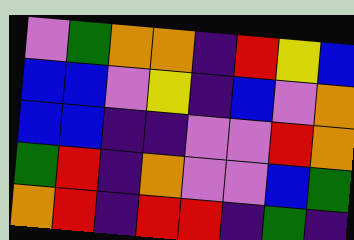[["violet", "green", "orange", "orange", "indigo", "red", "yellow", "blue"], ["blue", "blue", "violet", "yellow", "indigo", "blue", "violet", "orange"], ["blue", "blue", "indigo", "indigo", "violet", "violet", "red", "orange"], ["green", "red", "indigo", "orange", "violet", "violet", "blue", "green"], ["orange", "red", "indigo", "red", "red", "indigo", "green", "indigo"]]